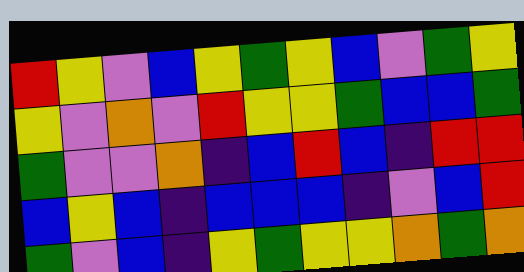[["red", "yellow", "violet", "blue", "yellow", "green", "yellow", "blue", "violet", "green", "yellow"], ["yellow", "violet", "orange", "violet", "red", "yellow", "yellow", "green", "blue", "blue", "green"], ["green", "violet", "violet", "orange", "indigo", "blue", "red", "blue", "indigo", "red", "red"], ["blue", "yellow", "blue", "indigo", "blue", "blue", "blue", "indigo", "violet", "blue", "red"], ["green", "violet", "blue", "indigo", "yellow", "green", "yellow", "yellow", "orange", "green", "orange"]]